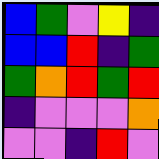[["blue", "green", "violet", "yellow", "indigo"], ["blue", "blue", "red", "indigo", "green"], ["green", "orange", "red", "green", "red"], ["indigo", "violet", "violet", "violet", "orange"], ["violet", "violet", "indigo", "red", "violet"]]